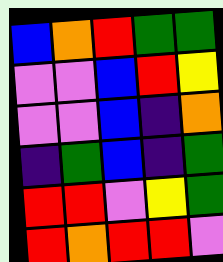[["blue", "orange", "red", "green", "green"], ["violet", "violet", "blue", "red", "yellow"], ["violet", "violet", "blue", "indigo", "orange"], ["indigo", "green", "blue", "indigo", "green"], ["red", "red", "violet", "yellow", "green"], ["red", "orange", "red", "red", "violet"]]